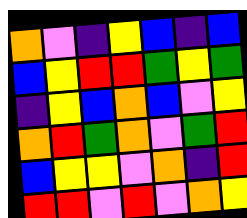[["orange", "violet", "indigo", "yellow", "blue", "indigo", "blue"], ["blue", "yellow", "red", "red", "green", "yellow", "green"], ["indigo", "yellow", "blue", "orange", "blue", "violet", "yellow"], ["orange", "red", "green", "orange", "violet", "green", "red"], ["blue", "yellow", "yellow", "violet", "orange", "indigo", "red"], ["red", "red", "violet", "red", "violet", "orange", "yellow"]]